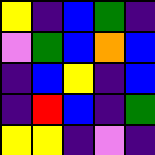[["yellow", "indigo", "blue", "green", "indigo"], ["violet", "green", "blue", "orange", "blue"], ["indigo", "blue", "yellow", "indigo", "blue"], ["indigo", "red", "blue", "indigo", "green"], ["yellow", "yellow", "indigo", "violet", "indigo"]]